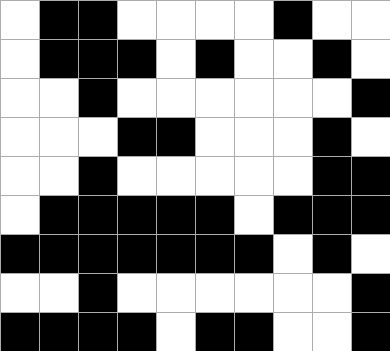[["white", "black", "black", "white", "white", "white", "white", "black", "white", "white"], ["white", "black", "black", "black", "white", "black", "white", "white", "black", "white"], ["white", "white", "black", "white", "white", "white", "white", "white", "white", "black"], ["white", "white", "white", "black", "black", "white", "white", "white", "black", "white"], ["white", "white", "black", "white", "white", "white", "white", "white", "black", "black"], ["white", "black", "black", "black", "black", "black", "white", "black", "black", "black"], ["black", "black", "black", "black", "black", "black", "black", "white", "black", "white"], ["white", "white", "black", "white", "white", "white", "white", "white", "white", "black"], ["black", "black", "black", "black", "white", "black", "black", "white", "white", "black"]]